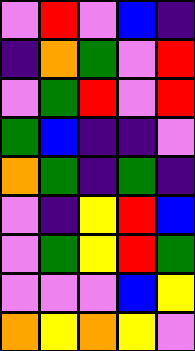[["violet", "red", "violet", "blue", "indigo"], ["indigo", "orange", "green", "violet", "red"], ["violet", "green", "red", "violet", "red"], ["green", "blue", "indigo", "indigo", "violet"], ["orange", "green", "indigo", "green", "indigo"], ["violet", "indigo", "yellow", "red", "blue"], ["violet", "green", "yellow", "red", "green"], ["violet", "violet", "violet", "blue", "yellow"], ["orange", "yellow", "orange", "yellow", "violet"]]